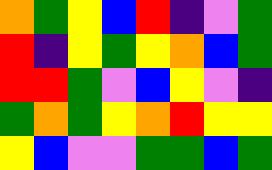[["orange", "green", "yellow", "blue", "red", "indigo", "violet", "green"], ["red", "indigo", "yellow", "green", "yellow", "orange", "blue", "green"], ["red", "red", "green", "violet", "blue", "yellow", "violet", "indigo"], ["green", "orange", "green", "yellow", "orange", "red", "yellow", "yellow"], ["yellow", "blue", "violet", "violet", "green", "green", "blue", "green"]]